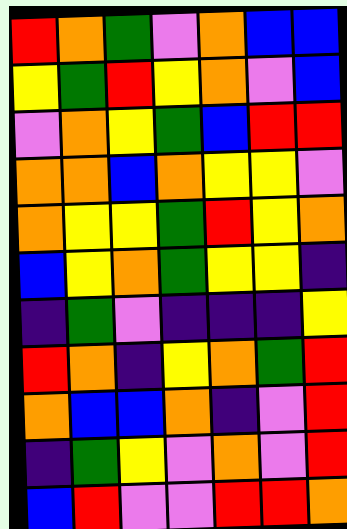[["red", "orange", "green", "violet", "orange", "blue", "blue"], ["yellow", "green", "red", "yellow", "orange", "violet", "blue"], ["violet", "orange", "yellow", "green", "blue", "red", "red"], ["orange", "orange", "blue", "orange", "yellow", "yellow", "violet"], ["orange", "yellow", "yellow", "green", "red", "yellow", "orange"], ["blue", "yellow", "orange", "green", "yellow", "yellow", "indigo"], ["indigo", "green", "violet", "indigo", "indigo", "indigo", "yellow"], ["red", "orange", "indigo", "yellow", "orange", "green", "red"], ["orange", "blue", "blue", "orange", "indigo", "violet", "red"], ["indigo", "green", "yellow", "violet", "orange", "violet", "red"], ["blue", "red", "violet", "violet", "red", "red", "orange"]]